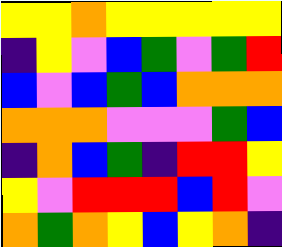[["yellow", "yellow", "orange", "yellow", "yellow", "yellow", "yellow", "yellow"], ["indigo", "yellow", "violet", "blue", "green", "violet", "green", "red"], ["blue", "violet", "blue", "green", "blue", "orange", "orange", "orange"], ["orange", "orange", "orange", "violet", "violet", "violet", "green", "blue"], ["indigo", "orange", "blue", "green", "indigo", "red", "red", "yellow"], ["yellow", "violet", "red", "red", "red", "blue", "red", "violet"], ["orange", "green", "orange", "yellow", "blue", "yellow", "orange", "indigo"]]